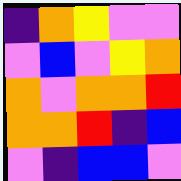[["indigo", "orange", "yellow", "violet", "violet"], ["violet", "blue", "violet", "yellow", "orange"], ["orange", "violet", "orange", "orange", "red"], ["orange", "orange", "red", "indigo", "blue"], ["violet", "indigo", "blue", "blue", "violet"]]